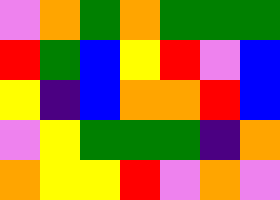[["violet", "orange", "green", "orange", "green", "green", "green"], ["red", "green", "blue", "yellow", "red", "violet", "blue"], ["yellow", "indigo", "blue", "orange", "orange", "red", "blue"], ["violet", "yellow", "green", "green", "green", "indigo", "orange"], ["orange", "yellow", "yellow", "red", "violet", "orange", "violet"]]